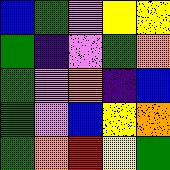[["blue", "green", "violet", "yellow", "yellow"], ["green", "indigo", "violet", "green", "orange"], ["green", "violet", "orange", "indigo", "blue"], ["green", "violet", "blue", "yellow", "orange"], ["green", "orange", "red", "yellow", "green"]]